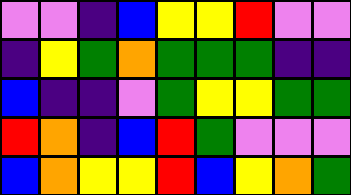[["violet", "violet", "indigo", "blue", "yellow", "yellow", "red", "violet", "violet"], ["indigo", "yellow", "green", "orange", "green", "green", "green", "indigo", "indigo"], ["blue", "indigo", "indigo", "violet", "green", "yellow", "yellow", "green", "green"], ["red", "orange", "indigo", "blue", "red", "green", "violet", "violet", "violet"], ["blue", "orange", "yellow", "yellow", "red", "blue", "yellow", "orange", "green"]]